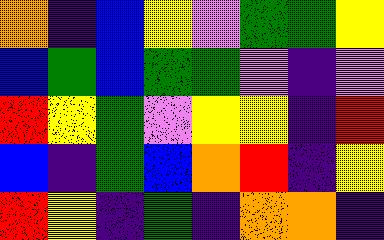[["orange", "indigo", "blue", "yellow", "violet", "green", "green", "yellow"], ["blue", "green", "blue", "green", "green", "violet", "indigo", "violet"], ["red", "yellow", "green", "violet", "yellow", "yellow", "indigo", "red"], ["blue", "indigo", "green", "blue", "orange", "red", "indigo", "yellow"], ["red", "yellow", "indigo", "green", "indigo", "orange", "orange", "indigo"]]